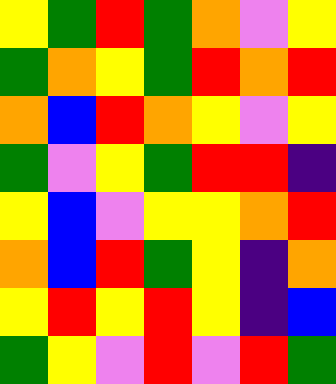[["yellow", "green", "red", "green", "orange", "violet", "yellow"], ["green", "orange", "yellow", "green", "red", "orange", "red"], ["orange", "blue", "red", "orange", "yellow", "violet", "yellow"], ["green", "violet", "yellow", "green", "red", "red", "indigo"], ["yellow", "blue", "violet", "yellow", "yellow", "orange", "red"], ["orange", "blue", "red", "green", "yellow", "indigo", "orange"], ["yellow", "red", "yellow", "red", "yellow", "indigo", "blue"], ["green", "yellow", "violet", "red", "violet", "red", "green"]]